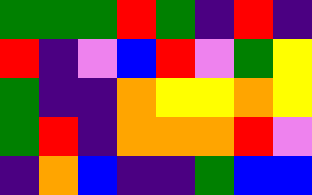[["green", "green", "green", "red", "green", "indigo", "red", "indigo"], ["red", "indigo", "violet", "blue", "red", "violet", "green", "yellow"], ["green", "indigo", "indigo", "orange", "yellow", "yellow", "orange", "yellow"], ["green", "red", "indigo", "orange", "orange", "orange", "red", "violet"], ["indigo", "orange", "blue", "indigo", "indigo", "green", "blue", "blue"]]